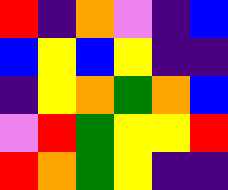[["red", "indigo", "orange", "violet", "indigo", "blue"], ["blue", "yellow", "blue", "yellow", "indigo", "indigo"], ["indigo", "yellow", "orange", "green", "orange", "blue"], ["violet", "red", "green", "yellow", "yellow", "red"], ["red", "orange", "green", "yellow", "indigo", "indigo"]]